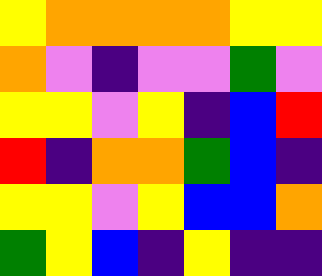[["yellow", "orange", "orange", "orange", "orange", "yellow", "yellow"], ["orange", "violet", "indigo", "violet", "violet", "green", "violet"], ["yellow", "yellow", "violet", "yellow", "indigo", "blue", "red"], ["red", "indigo", "orange", "orange", "green", "blue", "indigo"], ["yellow", "yellow", "violet", "yellow", "blue", "blue", "orange"], ["green", "yellow", "blue", "indigo", "yellow", "indigo", "indigo"]]